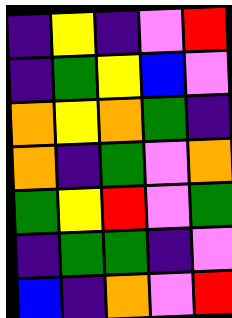[["indigo", "yellow", "indigo", "violet", "red"], ["indigo", "green", "yellow", "blue", "violet"], ["orange", "yellow", "orange", "green", "indigo"], ["orange", "indigo", "green", "violet", "orange"], ["green", "yellow", "red", "violet", "green"], ["indigo", "green", "green", "indigo", "violet"], ["blue", "indigo", "orange", "violet", "red"]]